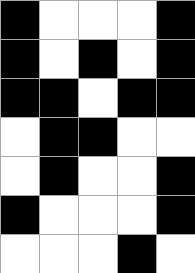[["black", "white", "white", "white", "black"], ["black", "white", "black", "white", "black"], ["black", "black", "white", "black", "black"], ["white", "black", "black", "white", "white"], ["white", "black", "white", "white", "black"], ["black", "white", "white", "white", "black"], ["white", "white", "white", "black", "white"]]